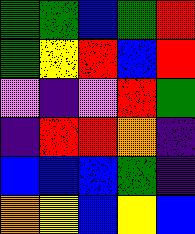[["green", "green", "blue", "green", "red"], ["green", "yellow", "red", "blue", "red"], ["violet", "indigo", "violet", "red", "green"], ["indigo", "red", "red", "orange", "indigo"], ["blue", "blue", "blue", "green", "indigo"], ["orange", "yellow", "blue", "yellow", "blue"]]